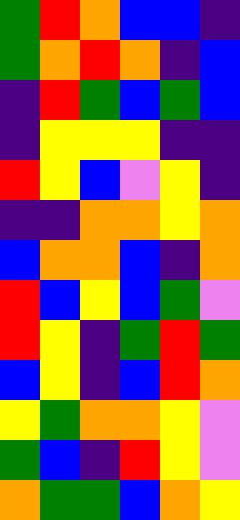[["green", "red", "orange", "blue", "blue", "indigo"], ["green", "orange", "red", "orange", "indigo", "blue"], ["indigo", "red", "green", "blue", "green", "blue"], ["indigo", "yellow", "yellow", "yellow", "indigo", "indigo"], ["red", "yellow", "blue", "violet", "yellow", "indigo"], ["indigo", "indigo", "orange", "orange", "yellow", "orange"], ["blue", "orange", "orange", "blue", "indigo", "orange"], ["red", "blue", "yellow", "blue", "green", "violet"], ["red", "yellow", "indigo", "green", "red", "green"], ["blue", "yellow", "indigo", "blue", "red", "orange"], ["yellow", "green", "orange", "orange", "yellow", "violet"], ["green", "blue", "indigo", "red", "yellow", "violet"], ["orange", "green", "green", "blue", "orange", "yellow"]]